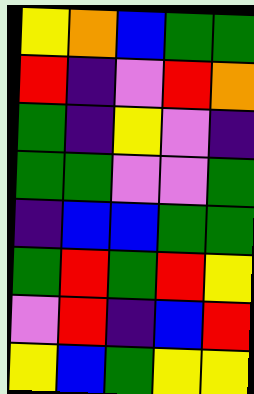[["yellow", "orange", "blue", "green", "green"], ["red", "indigo", "violet", "red", "orange"], ["green", "indigo", "yellow", "violet", "indigo"], ["green", "green", "violet", "violet", "green"], ["indigo", "blue", "blue", "green", "green"], ["green", "red", "green", "red", "yellow"], ["violet", "red", "indigo", "blue", "red"], ["yellow", "blue", "green", "yellow", "yellow"]]